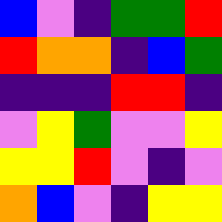[["blue", "violet", "indigo", "green", "green", "red"], ["red", "orange", "orange", "indigo", "blue", "green"], ["indigo", "indigo", "indigo", "red", "red", "indigo"], ["violet", "yellow", "green", "violet", "violet", "yellow"], ["yellow", "yellow", "red", "violet", "indigo", "violet"], ["orange", "blue", "violet", "indigo", "yellow", "yellow"]]